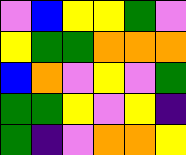[["violet", "blue", "yellow", "yellow", "green", "violet"], ["yellow", "green", "green", "orange", "orange", "orange"], ["blue", "orange", "violet", "yellow", "violet", "green"], ["green", "green", "yellow", "violet", "yellow", "indigo"], ["green", "indigo", "violet", "orange", "orange", "yellow"]]